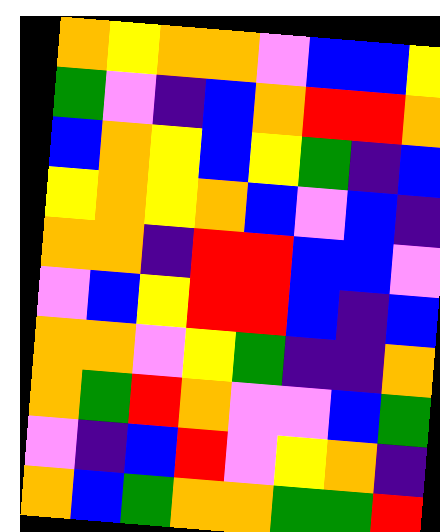[["orange", "yellow", "orange", "orange", "violet", "blue", "blue", "yellow"], ["green", "violet", "indigo", "blue", "orange", "red", "red", "orange"], ["blue", "orange", "yellow", "blue", "yellow", "green", "indigo", "blue"], ["yellow", "orange", "yellow", "orange", "blue", "violet", "blue", "indigo"], ["orange", "orange", "indigo", "red", "red", "blue", "blue", "violet"], ["violet", "blue", "yellow", "red", "red", "blue", "indigo", "blue"], ["orange", "orange", "violet", "yellow", "green", "indigo", "indigo", "orange"], ["orange", "green", "red", "orange", "violet", "violet", "blue", "green"], ["violet", "indigo", "blue", "red", "violet", "yellow", "orange", "indigo"], ["orange", "blue", "green", "orange", "orange", "green", "green", "red"]]